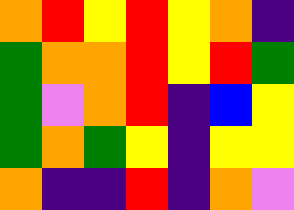[["orange", "red", "yellow", "red", "yellow", "orange", "indigo"], ["green", "orange", "orange", "red", "yellow", "red", "green"], ["green", "violet", "orange", "red", "indigo", "blue", "yellow"], ["green", "orange", "green", "yellow", "indigo", "yellow", "yellow"], ["orange", "indigo", "indigo", "red", "indigo", "orange", "violet"]]